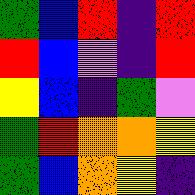[["green", "blue", "red", "indigo", "red"], ["red", "blue", "violet", "indigo", "red"], ["yellow", "blue", "indigo", "green", "violet"], ["green", "red", "orange", "orange", "yellow"], ["green", "blue", "orange", "yellow", "indigo"]]